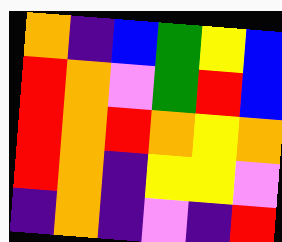[["orange", "indigo", "blue", "green", "yellow", "blue"], ["red", "orange", "violet", "green", "red", "blue"], ["red", "orange", "red", "orange", "yellow", "orange"], ["red", "orange", "indigo", "yellow", "yellow", "violet"], ["indigo", "orange", "indigo", "violet", "indigo", "red"]]